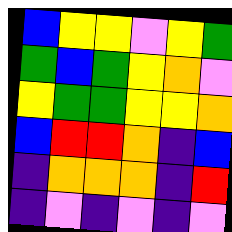[["blue", "yellow", "yellow", "violet", "yellow", "green"], ["green", "blue", "green", "yellow", "orange", "violet"], ["yellow", "green", "green", "yellow", "yellow", "orange"], ["blue", "red", "red", "orange", "indigo", "blue"], ["indigo", "orange", "orange", "orange", "indigo", "red"], ["indigo", "violet", "indigo", "violet", "indigo", "violet"]]